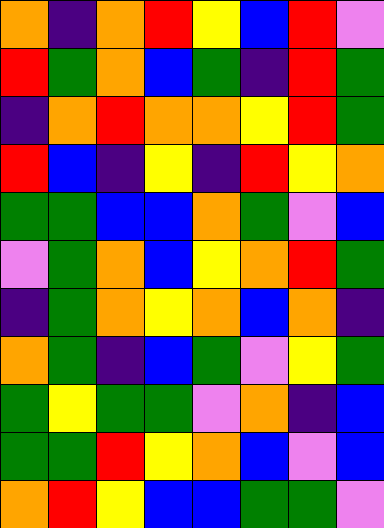[["orange", "indigo", "orange", "red", "yellow", "blue", "red", "violet"], ["red", "green", "orange", "blue", "green", "indigo", "red", "green"], ["indigo", "orange", "red", "orange", "orange", "yellow", "red", "green"], ["red", "blue", "indigo", "yellow", "indigo", "red", "yellow", "orange"], ["green", "green", "blue", "blue", "orange", "green", "violet", "blue"], ["violet", "green", "orange", "blue", "yellow", "orange", "red", "green"], ["indigo", "green", "orange", "yellow", "orange", "blue", "orange", "indigo"], ["orange", "green", "indigo", "blue", "green", "violet", "yellow", "green"], ["green", "yellow", "green", "green", "violet", "orange", "indigo", "blue"], ["green", "green", "red", "yellow", "orange", "blue", "violet", "blue"], ["orange", "red", "yellow", "blue", "blue", "green", "green", "violet"]]